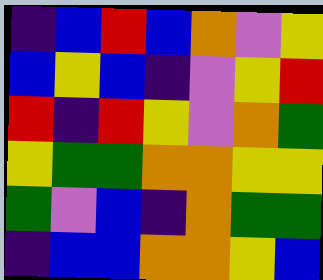[["indigo", "blue", "red", "blue", "orange", "violet", "yellow"], ["blue", "yellow", "blue", "indigo", "violet", "yellow", "red"], ["red", "indigo", "red", "yellow", "violet", "orange", "green"], ["yellow", "green", "green", "orange", "orange", "yellow", "yellow"], ["green", "violet", "blue", "indigo", "orange", "green", "green"], ["indigo", "blue", "blue", "orange", "orange", "yellow", "blue"]]